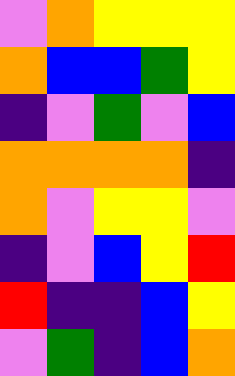[["violet", "orange", "yellow", "yellow", "yellow"], ["orange", "blue", "blue", "green", "yellow"], ["indigo", "violet", "green", "violet", "blue"], ["orange", "orange", "orange", "orange", "indigo"], ["orange", "violet", "yellow", "yellow", "violet"], ["indigo", "violet", "blue", "yellow", "red"], ["red", "indigo", "indigo", "blue", "yellow"], ["violet", "green", "indigo", "blue", "orange"]]